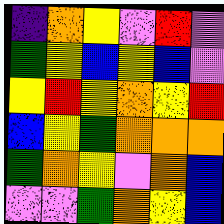[["indigo", "orange", "yellow", "violet", "red", "violet"], ["green", "yellow", "blue", "yellow", "blue", "violet"], ["yellow", "red", "yellow", "orange", "yellow", "red"], ["blue", "yellow", "green", "orange", "orange", "orange"], ["green", "orange", "yellow", "violet", "orange", "blue"], ["violet", "violet", "green", "orange", "yellow", "blue"]]